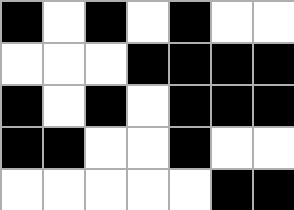[["black", "white", "black", "white", "black", "white", "white"], ["white", "white", "white", "black", "black", "black", "black"], ["black", "white", "black", "white", "black", "black", "black"], ["black", "black", "white", "white", "black", "white", "white"], ["white", "white", "white", "white", "white", "black", "black"]]